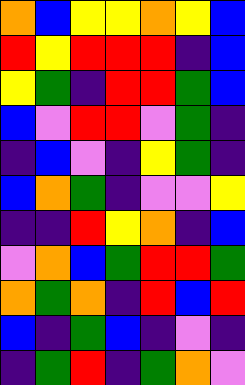[["orange", "blue", "yellow", "yellow", "orange", "yellow", "blue"], ["red", "yellow", "red", "red", "red", "indigo", "blue"], ["yellow", "green", "indigo", "red", "red", "green", "blue"], ["blue", "violet", "red", "red", "violet", "green", "indigo"], ["indigo", "blue", "violet", "indigo", "yellow", "green", "indigo"], ["blue", "orange", "green", "indigo", "violet", "violet", "yellow"], ["indigo", "indigo", "red", "yellow", "orange", "indigo", "blue"], ["violet", "orange", "blue", "green", "red", "red", "green"], ["orange", "green", "orange", "indigo", "red", "blue", "red"], ["blue", "indigo", "green", "blue", "indigo", "violet", "indigo"], ["indigo", "green", "red", "indigo", "green", "orange", "violet"]]